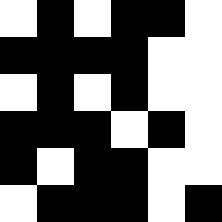[["white", "black", "white", "black", "black", "white"], ["black", "black", "black", "black", "white", "white"], ["white", "black", "white", "black", "white", "white"], ["black", "black", "black", "white", "black", "white"], ["black", "white", "black", "black", "white", "white"], ["white", "black", "black", "black", "white", "black"]]